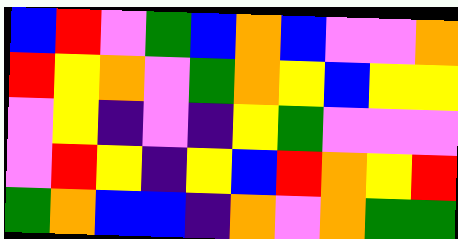[["blue", "red", "violet", "green", "blue", "orange", "blue", "violet", "violet", "orange"], ["red", "yellow", "orange", "violet", "green", "orange", "yellow", "blue", "yellow", "yellow"], ["violet", "yellow", "indigo", "violet", "indigo", "yellow", "green", "violet", "violet", "violet"], ["violet", "red", "yellow", "indigo", "yellow", "blue", "red", "orange", "yellow", "red"], ["green", "orange", "blue", "blue", "indigo", "orange", "violet", "orange", "green", "green"]]